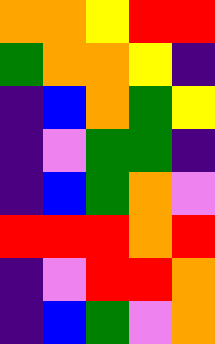[["orange", "orange", "yellow", "red", "red"], ["green", "orange", "orange", "yellow", "indigo"], ["indigo", "blue", "orange", "green", "yellow"], ["indigo", "violet", "green", "green", "indigo"], ["indigo", "blue", "green", "orange", "violet"], ["red", "red", "red", "orange", "red"], ["indigo", "violet", "red", "red", "orange"], ["indigo", "blue", "green", "violet", "orange"]]